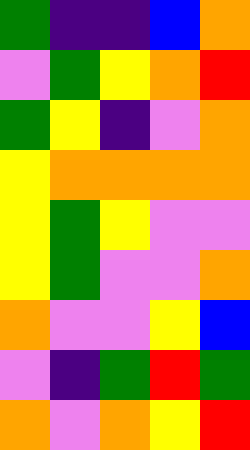[["green", "indigo", "indigo", "blue", "orange"], ["violet", "green", "yellow", "orange", "red"], ["green", "yellow", "indigo", "violet", "orange"], ["yellow", "orange", "orange", "orange", "orange"], ["yellow", "green", "yellow", "violet", "violet"], ["yellow", "green", "violet", "violet", "orange"], ["orange", "violet", "violet", "yellow", "blue"], ["violet", "indigo", "green", "red", "green"], ["orange", "violet", "orange", "yellow", "red"]]